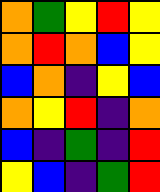[["orange", "green", "yellow", "red", "yellow"], ["orange", "red", "orange", "blue", "yellow"], ["blue", "orange", "indigo", "yellow", "blue"], ["orange", "yellow", "red", "indigo", "orange"], ["blue", "indigo", "green", "indigo", "red"], ["yellow", "blue", "indigo", "green", "red"]]